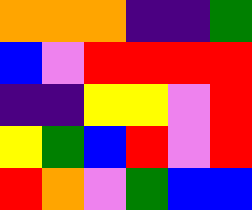[["orange", "orange", "orange", "indigo", "indigo", "green"], ["blue", "violet", "red", "red", "red", "red"], ["indigo", "indigo", "yellow", "yellow", "violet", "red"], ["yellow", "green", "blue", "red", "violet", "red"], ["red", "orange", "violet", "green", "blue", "blue"]]